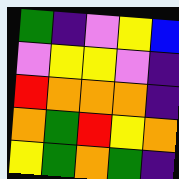[["green", "indigo", "violet", "yellow", "blue"], ["violet", "yellow", "yellow", "violet", "indigo"], ["red", "orange", "orange", "orange", "indigo"], ["orange", "green", "red", "yellow", "orange"], ["yellow", "green", "orange", "green", "indigo"]]